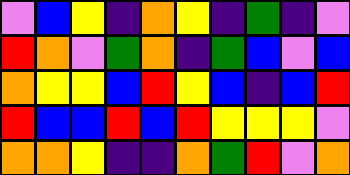[["violet", "blue", "yellow", "indigo", "orange", "yellow", "indigo", "green", "indigo", "violet"], ["red", "orange", "violet", "green", "orange", "indigo", "green", "blue", "violet", "blue"], ["orange", "yellow", "yellow", "blue", "red", "yellow", "blue", "indigo", "blue", "red"], ["red", "blue", "blue", "red", "blue", "red", "yellow", "yellow", "yellow", "violet"], ["orange", "orange", "yellow", "indigo", "indigo", "orange", "green", "red", "violet", "orange"]]